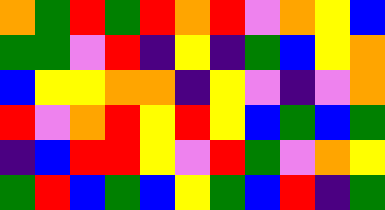[["orange", "green", "red", "green", "red", "orange", "red", "violet", "orange", "yellow", "blue"], ["green", "green", "violet", "red", "indigo", "yellow", "indigo", "green", "blue", "yellow", "orange"], ["blue", "yellow", "yellow", "orange", "orange", "indigo", "yellow", "violet", "indigo", "violet", "orange"], ["red", "violet", "orange", "red", "yellow", "red", "yellow", "blue", "green", "blue", "green"], ["indigo", "blue", "red", "red", "yellow", "violet", "red", "green", "violet", "orange", "yellow"], ["green", "red", "blue", "green", "blue", "yellow", "green", "blue", "red", "indigo", "green"]]